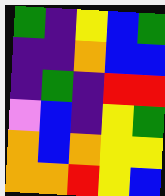[["green", "indigo", "yellow", "blue", "green"], ["indigo", "indigo", "orange", "blue", "blue"], ["indigo", "green", "indigo", "red", "red"], ["violet", "blue", "indigo", "yellow", "green"], ["orange", "blue", "orange", "yellow", "yellow"], ["orange", "orange", "red", "yellow", "blue"]]